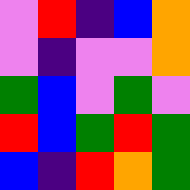[["violet", "red", "indigo", "blue", "orange"], ["violet", "indigo", "violet", "violet", "orange"], ["green", "blue", "violet", "green", "violet"], ["red", "blue", "green", "red", "green"], ["blue", "indigo", "red", "orange", "green"]]